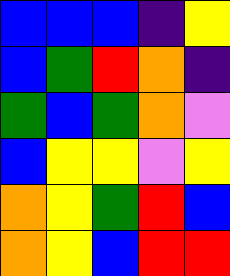[["blue", "blue", "blue", "indigo", "yellow"], ["blue", "green", "red", "orange", "indigo"], ["green", "blue", "green", "orange", "violet"], ["blue", "yellow", "yellow", "violet", "yellow"], ["orange", "yellow", "green", "red", "blue"], ["orange", "yellow", "blue", "red", "red"]]